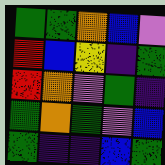[["green", "green", "orange", "blue", "violet"], ["red", "blue", "yellow", "indigo", "green"], ["red", "orange", "violet", "green", "indigo"], ["green", "orange", "green", "violet", "blue"], ["green", "indigo", "indigo", "blue", "green"]]